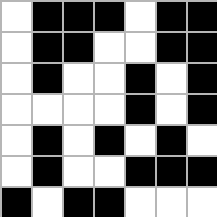[["white", "black", "black", "black", "white", "black", "black"], ["white", "black", "black", "white", "white", "black", "black"], ["white", "black", "white", "white", "black", "white", "black"], ["white", "white", "white", "white", "black", "white", "black"], ["white", "black", "white", "black", "white", "black", "white"], ["white", "black", "white", "white", "black", "black", "black"], ["black", "white", "black", "black", "white", "white", "white"]]